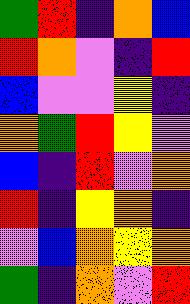[["green", "red", "indigo", "orange", "blue"], ["red", "orange", "violet", "indigo", "red"], ["blue", "violet", "violet", "yellow", "indigo"], ["orange", "green", "red", "yellow", "violet"], ["blue", "indigo", "red", "violet", "orange"], ["red", "indigo", "yellow", "orange", "indigo"], ["violet", "blue", "orange", "yellow", "orange"], ["green", "indigo", "orange", "violet", "red"]]